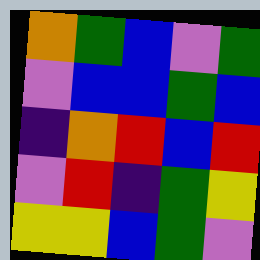[["orange", "green", "blue", "violet", "green"], ["violet", "blue", "blue", "green", "blue"], ["indigo", "orange", "red", "blue", "red"], ["violet", "red", "indigo", "green", "yellow"], ["yellow", "yellow", "blue", "green", "violet"]]